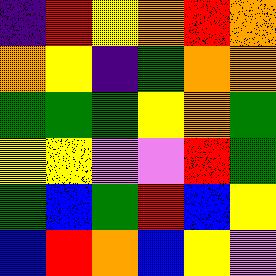[["indigo", "red", "yellow", "orange", "red", "orange"], ["orange", "yellow", "indigo", "green", "orange", "orange"], ["green", "green", "green", "yellow", "orange", "green"], ["yellow", "yellow", "violet", "violet", "red", "green"], ["green", "blue", "green", "red", "blue", "yellow"], ["blue", "red", "orange", "blue", "yellow", "violet"]]